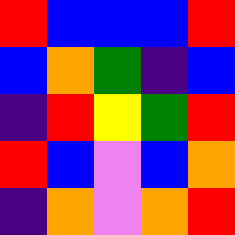[["red", "blue", "blue", "blue", "red"], ["blue", "orange", "green", "indigo", "blue"], ["indigo", "red", "yellow", "green", "red"], ["red", "blue", "violet", "blue", "orange"], ["indigo", "orange", "violet", "orange", "red"]]